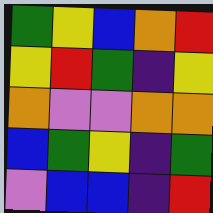[["green", "yellow", "blue", "orange", "red"], ["yellow", "red", "green", "indigo", "yellow"], ["orange", "violet", "violet", "orange", "orange"], ["blue", "green", "yellow", "indigo", "green"], ["violet", "blue", "blue", "indigo", "red"]]